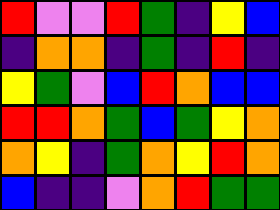[["red", "violet", "violet", "red", "green", "indigo", "yellow", "blue"], ["indigo", "orange", "orange", "indigo", "green", "indigo", "red", "indigo"], ["yellow", "green", "violet", "blue", "red", "orange", "blue", "blue"], ["red", "red", "orange", "green", "blue", "green", "yellow", "orange"], ["orange", "yellow", "indigo", "green", "orange", "yellow", "red", "orange"], ["blue", "indigo", "indigo", "violet", "orange", "red", "green", "green"]]